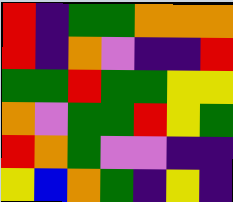[["red", "indigo", "green", "green", "orange", "orange", "orange"], ["red", "indigo", "orange", "violet", "indigo", "indigo", "red"], ["green", "green", "red", "green", "green", "yellow", "yellow"], ["orange", "violet", "green", "green", "red", "yellow", "green"], ["red", "orange", "green", "violet", "violet", "indigo", "indigo"], ["yellow", "blue", "orange", "green", "indigo", "yellow", "indigo"]]